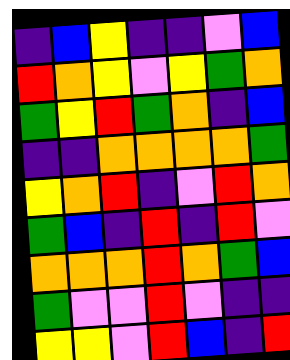[["indigo", "blue", "yellow", "indigo", "indigo", "violet", "blue"], ["red", "orange", "yellow", "violet", "yellow", "green", "orange"], ["green", "yellow", "red", "green", "orange", "indigo", "blue"], ["indigo", "indigo", "orange", "orange", "orange", "orange", "green"], ["yellow", "orange", "red", "indigo", "violet", "red", "orange"], ["green", "blue", "indigo", "red", "indigo", "red", "violet"], ["orange", "orange", "orange", "red", "orange", "green", "blue"], ["green", "violet", "violet", "red", "violet", "indigo", "indigo"], ["yellow", "yellow", "violet", "red", "blue", "indigo", "red"]]